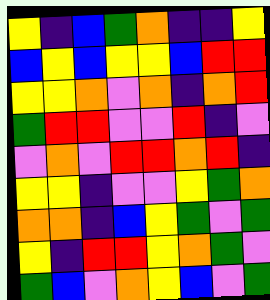[["yellow", "indigo", "blue", "green", "orange", "indigo", "indigo", "yellow"], ["blue", "yellow", "blue", "yellow", "yellow", "blue", "red", "red"], ["yellow", "yellow", "orange", "violet", "orange", "indigo", "orange", "red"], ["green", "red", "red", "violet", "violet", "red", "indigo", "violet"], ["violet", "orange", "violet", "red", "red", "orange", "red", "indigo"], ["yellow", "yellow", "indigo", "violet", "violet", "yellow", "green", "orange"], ["orange", "orange", "indigo", "blue", "yellow", "green", "violet", "green"], ["yellow", "indigo", "red", "red", "yellow", "orange", "green", "violet"], ["green", "blue", "violet", "orange", "yellow", "blue", "violet", "green"]]